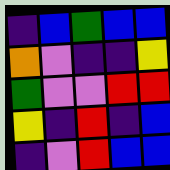[["indigo", "blue", "green", "blue", "blue"], ["orange", "violet", "indigo", "indigo", "yellow"], ["green", "violet", "violet", "red", "red"], ["yellow", "indigo", "red", "indigo", "blue"], ["indigo", "violet", "red", "blue", "blue"]]